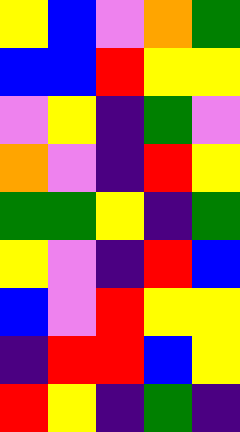[["yellow", "blue", "violet", "orange", "green"], ["blue", "blue", "red", "yellow", "yellow"], ["violet", "yellow", "indigo", "green", "violet"], ["orange", "violet", "indigo", "red", "yellow"], ["green", "green", "yellow", "indigo", "green"], ["yellow", "violet", "indigo", "red", "blue"], ["blue", "violet", "red", "yellow", "yellow"], ["indigo", "red", "red", "blue", "yellow"], ["red", "yellow", "indigo", "green", "indigo"]]